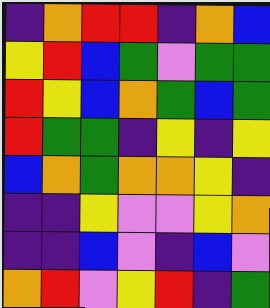[["indigo", "orange", "red", "red", "indigo", "orange", "blue"], ["yellow", "red", "blue", "green", "violet", "green", "green"], ["red", "yellow", "blue", "orange", "green", "blue", "green"], ["red", "green", "green", "indigo", "yellow", "indigo", "yellow"], ["blue", "orange", "green", "orange", "orange", "yellow", "indigo"], ["indigo", "indigo", "yellow", "violet", "violet", "yellow", "orange"], ["indigo", "indigo", "blue", "violet", "indigo", "blue", "violet"], ["orange", "red", "violet", "yellow", "red", "indigo", "green"]]